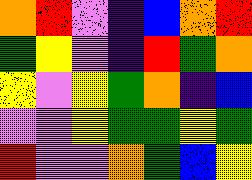[["orange", "red", "violet", "indigo", "blue", "orange", "red"], ["green", "yellow", "violet", "indigo", "red", "green", "orange"], ["yellow", "violet", "yellow", "green", "orange", "indigo", "blue"], ["violet", "violet", "yellow", "green", "green", "yellow", "green"], ["red", "violet", "violet", "orange", "green", "blue", "yellow"]]